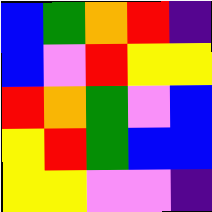[["blue", "green", "orange", "red", "indigo"], ["blue", "violet", "red", "yellow", "yellow"], ["red", "orange", "green", "violet", "blue"], ["yellow", "red", "green", "blue", "blue"], ["yellow", "yellow", "violet", "violet", "indigo"]]